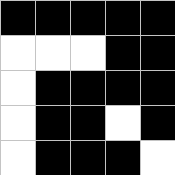[["black", "black", "black", "black", "black"], ["white", "white", "white", "black", "black"], ["white", "black", "black", "black", "black"], ["white", "black", "black", "white", "black"], ["white", "black", "black", "black", "white"]]